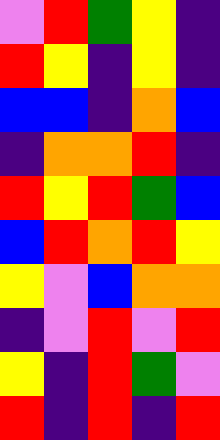[["violet", "red", "green", "yellow", "indigo"], ["red", "yellow", "indigo", "yellow", "indigo"], ["blue", "blue", "indigo", "orange", "blue"], ["indigo", "orange", "orange", "red", "indigo"], ["red", "yellow", "red", "green", "blue"], ["blue", "red", "orange", "red", "yellow"], ["yellow", "violet", "blue", "orange", "orange"], ["indigo", "violet", "red", "violet", "red"], ["yellow", "indigo", "red", "green", "violet"], ["red", "indigo", "red", "indigo", "red"]]